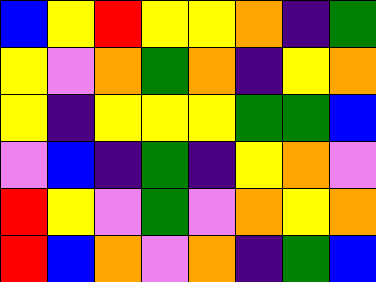[["blue", "yellow", "red", "yellow", "yellow", "orange", "indigo", "green"], ["yellow", "violet", "orange", "green", "orange", "indigo", "yellow", "orange"], ["yellow", "indigo", "yellow", "yellow", "yellow", "green", "green", "blue"], ["violet", "blue", "indigo", "green", "indigo", "yellow", "orange", "violet"], ["red", "yellow", "violet", "green", "violet", "orange", "yellow", "orange"], ["red", "blue", "orange", "violet", "orange", "indigo", "green", "blue"]]